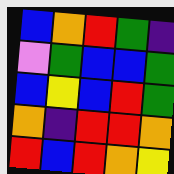[["blue", "orange", "red", "green", "indigo"], ["violet", "green", "blue", "blue", "green"], ["blue", "yellow", "blue", "red", "green"], ["orange", "indigo", "red", "red", "orange"], ["red", "blue", "red", "orange", "yellow"]]